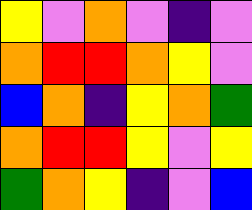[["yellow", "violet", "orange", "violet", "indigo", "violet"], ["orange", "red", "red", "orange", "yellow", "violet"], ["blue", "orange", "indigo", "yellow", "orange", "green"], ["orange", "red", "red", "yellow", "violet", "yellow"], ["green", "orange", "yellow", "indigo", "violet", "blue"]]